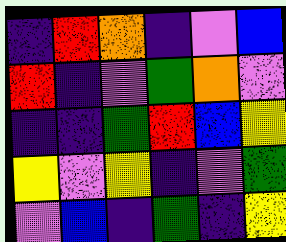[["indigo", "red", "orange", "indigo", "violet", "blue"], ["red", "indigo", "violet", "green", "orange", "violet"], ["indigo", "indigo", "green", "red", "blue", "yellow"], ["yellow", "violet", "yellow", "indigo", "violet", "green"], ["violet", "blue", "indigo", "green", "indigo", "yellow"]]